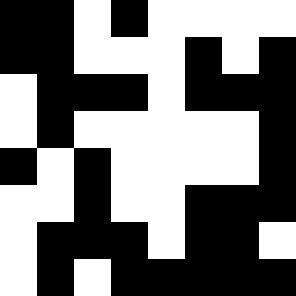[["black", "black", "white", "black", "white", "white", "white", "white"], ["black", "black", "white", "white", "white", "black", "white", "black"], ["white", "black", "black", "black", "white", "black", "black", "black"], ["white", "black", "white", "white", "white", "white", "white", "black"], ["black", "white", "black", "white", "white", "white", "white", "black"], ["white", "white", "black", "white", "white", "black", "black", "black"], ["white", "black", "black", "black", "white", "black", "black", "white"], ["white", "black", "white", "black", "black", "black", "black", "black"]]